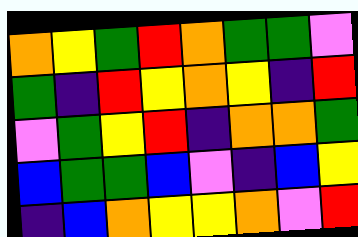[["orange", "yellow", "green", "red", "orange", "green", "green", "violet"], ["green", "indigo", "red", "yellow", "orange", "yellow", "indigo", "red"], ["violet", "green", "yellow", "red", "indigo", "orange", "orange", "green"], ["blue", "green", "green", "blue", "violet", "indigo", "blue", "yellow"], ["indigo", "blue", "orange", "yellow", "yellow", "orange", "violet", "red"]]